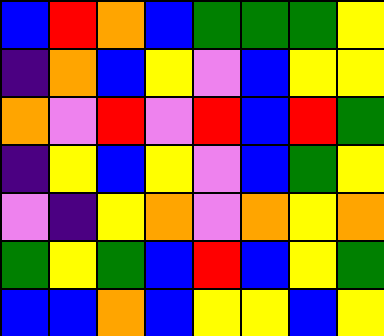[["blue", "red", "orange", "blue", "green", "green", "green", "yellow"], ["indigo", "orange", "blue", "yellow", "violet", "blue", "yellow", "yellow"], ["orange", "violet", "red", "violet", "red", "blue", "red", "green"], ["indigo", "yellow", "blue", "yellow", "violet", "blue", "green", "yellow"], ["violet", "indigo", "yellow", "orange", "violet", "orange", "yellow", "orange"], ["green", "yellow", "green", "blue", "red", "blue", "yellow", "green"], ["blue", "blue", "orange", "blue", "yellow", "yellow", "blue", "yellow"]]